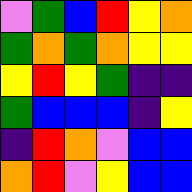[["violet", "green", "blue", "red", "yellow", "orange"], ["green", "orange", "green", "orange", "yellow", "yellow"], ["yellow", "red", "yellow", "green", "indigo", "indigo"], ["green", "blue", "blue", "blue", "indigo", "yellow"], ["indigo", "red", "orange", "violet", "blue", "blue"], ["orange", "red", "violet", "yellow", "blue", "blue"]]